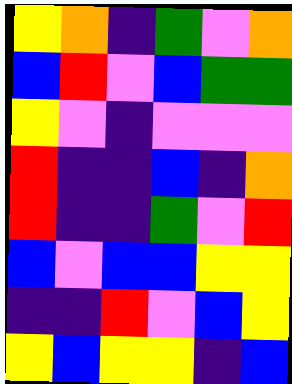[["yellow", "orange", "indigo", "green", "violet", "orange"], ["blue", "red", "violet", "blue", "green", "green"], ["yellow", "violet", "indigo", "violet", "violet", "violet"], ["red", "indigo", "indigo", "blue", "indigo", "orange"], ["red", "indigo", "indigo", "green", "violet", "red"], ["blue", "violet", "blue", "blue", "yellow", "yellow"], ["indigo", "indigo", "red", "violet", "blue", "yellow"], ["yellow", "blue", "yellow", "yellow", "indigo", "blue"]]